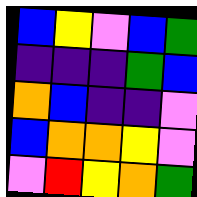[["blue", "yellow", "violet", "blue", "green"], ["indigo", "indigo", "indigo", "green", "blue"], ["orange", "blue", "indigo", "indigo", "violet"], ["blue", "orange", "orange", "yellow", "violet"], ["violet", "red", "yellow", "orange", "green"]]